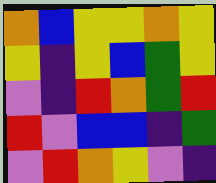[["orange", "blue", "yellow", "yellow", "orange", "yellow"], ["yellow", "indigo", "yellow", "blue", "green", "yellow"], ["violet", "indigo", "red", "orange", "green", "red"], ["red", "violet", "blue", "blue", "indigo", "green"], ["violet", "red", "orange", "yellow", "violet", "indigo"]]